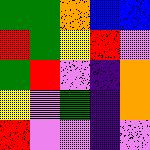[["green", "green", "orange", "blue", "blue"], ["red", "green", "yellow", "red", "violet"], ["green", "red", "violet", "indigo", "orange"], ["yellow", "violet", "green", "indigo", "orange"], ["red", "violet", "violet", "indigo", "violet"]]